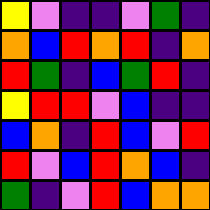[["yellow", "violet", "indigo", "indigo", "violet", "green", "indigo"], ["orange", "blue", "red", "orange", "red", "indigo", "orange"], ["red", "green", "indigo", "blue", "green", "red", "indigo"], ["yellow", "red", "red", "violet", "blue", "indigo", "indigo"], ["blue", "orange", "indigo", "red", "blue", "violet", "red"], ["red", "violet", "blue", "red", "orange", "blue", "indigo"], ["green", "indigo", "violet", "red", "blue", "orange", "orange"]]